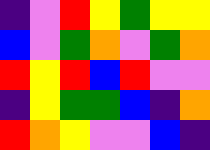[["indigo", "violet", "red", "yellow", "green", "yellow", "yellow"], ["blue", "violet", "green", "orange", "violet", "green", "orange"], ["red", "yellow", "red", "blue", "red", "violet", "violet"], ["indigo", "yellow", "green", "green", "blue", "indigo", "orange"], ["red", "orange", "yellow", "violet", "violet", "blue", "indigo"]]